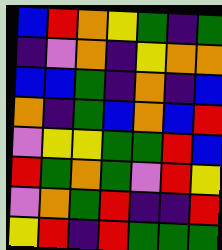[["blue", "red", "orange", "yellow", "green", "indigo", "green"], ["indigo", "violet", "orange", "indigo", "yellow", "orange", "orange"], ["blue", "blue", "green", "indigo", "orange", "indigo", "blue"], ["orange", "indigo", "green", "blue", "orange", "blue", "red"], ["violet", "yellow", "yellow", "green", "green", "red", "blue"], ["red", "green", "orange", "green", "violet", "red", "yellow"], ["violet", "orange", "green", "red", "indigo", "indigo", "red"], ["yellow", "red", "indigo", "red", "green", "green", "green"]]